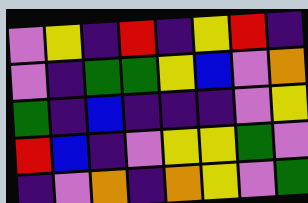[["violet", "yellow", "indigo", "red", "indigo", "yellow", "red", "indigo"], ["violet", "indigo", "green", "green", "yellow", "blue", "violet", "orange"], ["green", "indigo", "blue", "indigo", "indigo", "indigo", "violet", "yellow"], ["red", "blue", "indigo", "violet", "yellow", "yellow", "green", "violet"], ["indigo", "violet", "orange", "indigo", "orange", "yellow", "violet", "green"]]